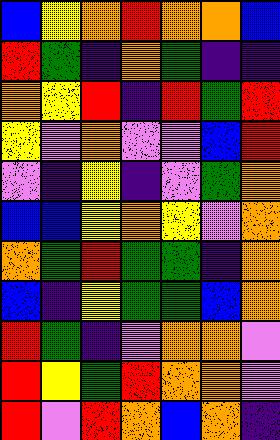[["blue", "yellow", "orange", "red", "orange", "orange", "blue"], ["red", "green", "indigo", "orange", "green", "indigo", "indigo"], ["orange", "yellow", "red", "indigo", "red", "green", "red"], ["yellow", "violet", "orange", "violet", "violet", "blue", "red"], ["violet", "indigo", "yellow", "indigo", "violet", "green", "orange"], ["blue", "blue", "yellow", "orange", "yellow", "violet", "orange"], ["orange", "green", "red", "green", "green", "indigo", "orange"], ["blue", "indigo", "yellow", "green", "green", "blue", "orange"], ["red", "green", "indigo", "violet", "orange", "orange", "violet"], ["red", "yellow", "green", "red", "orange", "orange", "violet"], ["red", "violet", "red", "orange", "blue", "orange", "indigo"]]